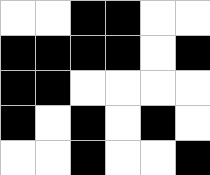[["white", "white", "black", "black", "white", "white"], ["black", "black", "black", "black", "white", "black"], ["black", "black", "white", "white", "white", "white"], ["black", "white", "black", "white", "black", "white"], ["white", "white", "black", "white", "white", "black"]]